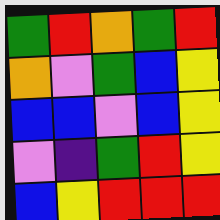[["green", "red", "orange", "green", "red"], ["orange", "violet", "green", "blue", "yellow"], ["blue", "blue", "violet", "blue", "yellow"], ["violet", "indigo", "green", "red", "yellow"], ["blue", "yellow", "red", "red", "red"]]